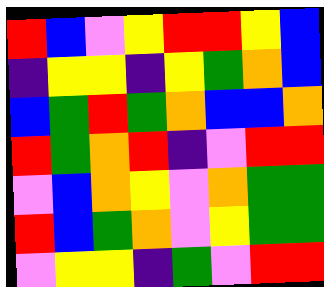[["red", "blue", "violet", "yellow", "red", "red", "yellow", "blue"], ["indigo", "yellow", "yellow", "indigo", "yellow", "green", "orange", "blue"], ["blue", "green", "red", "green", "orange", "blue", "blue", "orange"], ["red", "green", "orange", "red", "indigo", "violet", "red", "red"], ["violet", "blue", "orange", "yellow", "violet", "orange", "green", "green"], ["red", "blue", "green", "orange", "violet", "yellow", "green", "green"], ["violet", "yellow", "yellow", "indigo", "green", "violet", "red", "red"]]